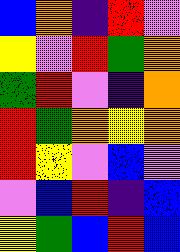[["blue", "orange", "indigo", "red", "violet"], ["yellow", "violet", "red", "green", "orange"], ["green", "red", "violet", "indigo", "orange"], ["red", "green", "orange", "yellow", "orange"], ["red", "yellow", "violet", "blue", "violet"], ["violet", "blue", "red", "indigo", "blue"], ["yellow", "green", "blue", "red", "blue"]]